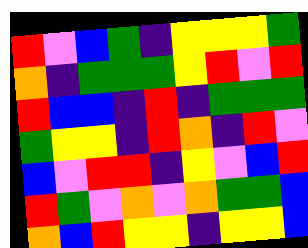[["red", "violet", "blue", "green", "indigo", "yellow", "yellow", "yellow", "green"], ["orange", "indigo", "green", "green", "green", "yellow", "red", "violet", "red"], ["red", "blue", "blue", "indigo", "red", "indigo", "green", "green", "green"], ["green", "yellow", "yellow", "indigo", "red", "orange", "indigo", "red", "violet"], ["blue", "violet", "red", "red", "indigo", "yellow", "violet", "blue", "red"], ["red", "green", "violet", "orange", "violet", "orange", "green", "green", "blue"], ["orange", "blue", "red", "yellow", "yellow", "indigo", "yellow", "yellow", "blue"]]